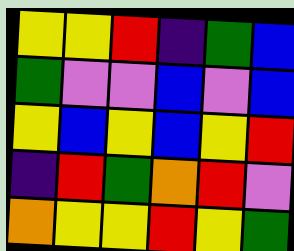[["yellow", "yellow", "red", "indigo", "green", "blue"], ["green", "violet", "violet", "blue", "violet", "blue"], ["yellow", "blue", "yellow", "blue", "yellow", "red"], ["indigo", "red", "green", "orange", "red", "violet"], ["orange", "yellow", "yellow", "red", "yellow", "green"]]